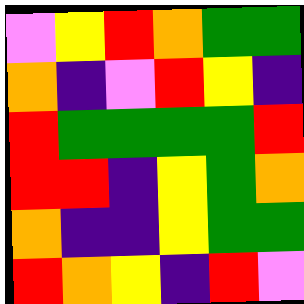[["violet", "yellow", "red", "orange", "green", "green"], ["orange", "indigo", "violet", "red", "yellow", "indigo"], ["red", "green", "green", "green", "green", "red"], ["red", "red", "indigo", "yellow", "green", "orange"], ["orange", "indigo", "indigo", "yellow", "green", "green"], ["red", "orange", "yellow", "indigo", "red", "violet"]]